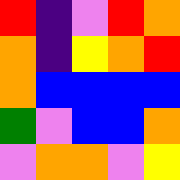[["red", "indigo", "violet", "red", "orange"], ["orange", "indigo", "yellow", "orange", "red"], ["orange", "blue", "blue", "blue", "blue"], ["green", "violet", "blue", "blue", "orange"], ["violet", "orange", "orange", "violet", "yellow"]]